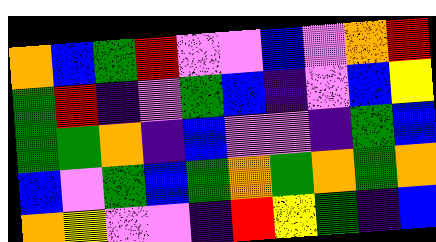[["orange", "blue", "green", "red", "violet", "violet", "blue", "violet", "orange", "red"], ["green", "red", "indigo", "violet", "green", "blue", "indigo", "violet", "blue", "yellow"], ["green", "green", "orange", "indigo", "blue", "violet", "violet", "indigo", "green", "blue"], ["blue", "violet", "green", "blue", "green", "orange", "green", "orange", "green", "orange"], ["orange", "yellow", "violet", "violet", "indigo", "red", "yellow", "green", "indigo", "blue"]]